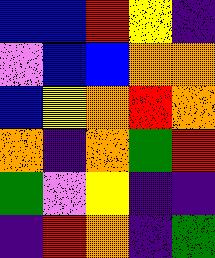[["blue", "blue", "red", "yellow", "indigo"], ["violet", "blue", "blue", "orange", "orange"], ["blue", "yellow", "orange", "red", "orange"], ["orange", "indigo", "orange", "green", "red"], ["green", "violet", "yellow", "indigo", "indigo"], ["indigo", "red", "orange", "indigo", "green"]]